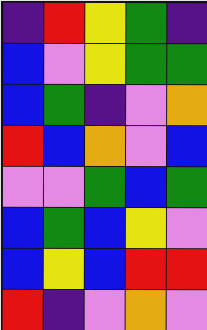[["indigo", "red", "yellow", "green", "indigo"], ["blue", "violet", "yellow", "green", "green"], ["blue", "green", "indigo", "violet", "orange"], ["red", "blue", "orange", "violet", "blue"], ["violet", "violet", "green", "blue", "green"], ["blue", "green", "blue", "yellow", "violet"], ["blue", "yellow", "blue", "red", "red"], ["red", "indigo", "violet", "orange", "violet"]]